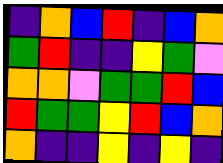[["indigo", "orange", "blue", "red", "indigo", "blue", "orange"], ["green", "red", "indigo", "indigo", "yellow", "green", "violet"], ["orange", "orange", "violet", "green", "green", "red", "blue"], ["red", "green", "green", "yellow", "red", "blue", "orange"], ["orange", "indigo", "indigo", "yellow", "indigo", "yellow", "indigo"]]